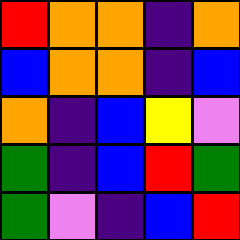[["red", "orange", "orange", "indigo", "orange"], ["blue", "orange", "orange", "indigo", "blue"], ["orange", "indigo", "blue", "yellow", "violet"], ["green", "indigo", "blue", "red", "green"], ["green", "violet", "indigo", "blue", "red"]]